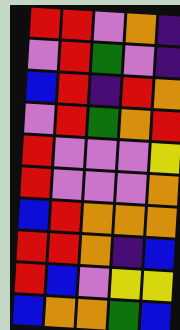[["red", "red", "violet", "orange", "indigo"], ["violet", "red", "green", "violet", "indigo"], ["blue", "red", "indigo", "red", "orange"], ["violet", "red", "green", "orange", "red"], ["red", "violet", "violet", "violet", "yellow"], ["red", "violet", "violet", "violet", "orange"], ["blue", "red", "orange", "orange", "orange"], ["red", "red", "orange", "indigo", "blue"], ["red", "blue", "violet", "yellow", "yellow"], ["blue", "orange", "orange", "green", "blue"]]